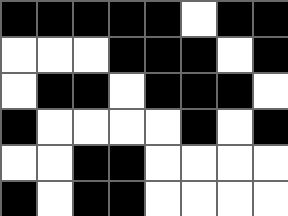[["black", "black", "black", "black", "black", "white", "black", "black"], ["white", "white", "white", "black", "black", "black", "white", "black"], ["white", "black", "black", "white", "black", "black", "black", "white"], ["black", "white", "white", "white", "white", "black", "white", "black"], ["white", "white", "black", "black", "white", "white", "white", "white"], ["black", "white", "black", "black", "white", "white", "white", "white"]]